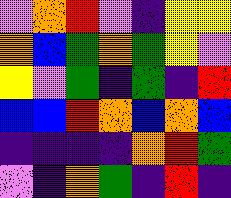[["violet", "orange", "red", "violet", "indigo", "yellow", "yellow"], ["orange", "blue", "green", "orange", "green", "yellow", "violet"], ["yellow", "violet", "green", "indigo", "green", "indigo", "red"], ["blue", "blue", "red", "orange", "blue", "orange", "blue"], ["indigo", "indigo", "indigo", "indigo", "orange", "red", "green"], ["violet", "indigo", "orange", "green", "indigo", "red", "indigo"]]